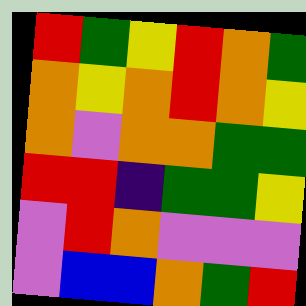[["red", "green", "yellow", "red", "orange", "green"], ["orange", "yellow", "orange", "red", "orange", "yellow"], ["orange", "violet", "orange", "orange", "green", "green"], ["red", "red", "indigo", "green", "green", "yellow"], ["violet", "red", "orange", "violet", "violet", "violet"], ["violet", "blue", "blue", "orange", "green", "red"]]